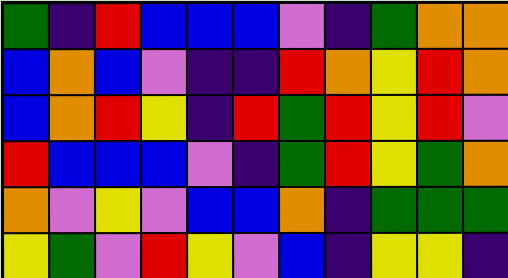[["green", "indigo", "red", "blue", "blue", "blue", "violet", "indigo", "green", "orange", "orange"], ["blue", "orange", "blue", "violet", "indigo", "indigo", "red", "orange", "yellow", "red", "orange"], ["blue", "orange", "red", "yellow", "indigo", "red", "green", "red", "yellow", "red", "violet"], ["red", "blue", "blue", "blue", "violet", "indigo", "green", "red", "yellow", "green", "orange"], ["orange", "violet", "yellow", "violet", "blue", "blue", "orange", "indigo", "green", "green", "green"], ["yellow", "green", "violet", "red", "yellow", "violet", "blue", "indigo", "yellow", "yellow", "indigo"]]